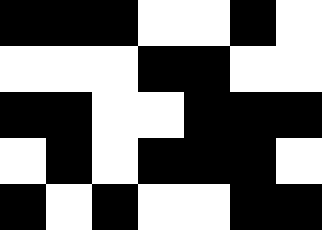[["black", "black", "black", "white", "white", "black", "white"], ["white", "white", "white", "black", "black", "white", "white"], ["black", "black", "white", "white", "black", "black", "black"], ["white", "black", "white", "black", "black", "black", "white"], ["black", "white", "black", "white", "white", "black", "black"]]